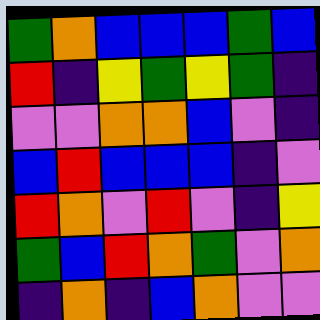[["green", "orange", "blue", "blue", "blue", "green", "blue"], ["red", "indigo", "yellow", "green", "yellow", "green", "indigo"], ["violet", "violet", "orange", "orange", "blue", "violet", "indigo"], ["blue", "red", "blue", "blue", "blue", "indigo", "violet"], ["red", "orange", "violet", "red", "violet", "indigo", "yellow"], ["green", "blue", "red", "orange", "green", "violet", "orange"], ["indigo", "orange", "indigo", "blue", "orange", "violet", "violet"]]